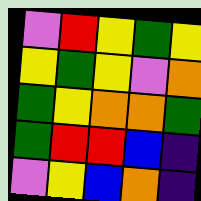[["violet", "red", "yellow", "green", "yellow"], ["yellow", "green", "yellow", "violet", "orange"], ["green", "yellow", "orange", "orange", "green"], ["green", "red", "red", "blue", "indigo"], ["violet", "yellow", "blue", "orange", "indigo"]]